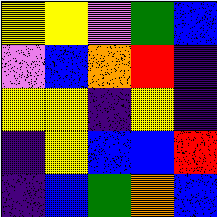[["yellow", "yellow", "violet", "green", "blue"], ["violet", "blue", "orange", "red", "indigo"], ["yellow", "yellow", "indigo", "yellow", "indigo"], ["indigo", "yellow", "blue", "blue", "red"], ["indigo", "blue", "green", "orange", "blue"]]